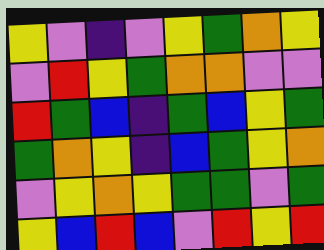[["yellow", "violet", "indigo", "violet", "yellow", "green", "orange", "yellow"], ["violet", "red", "yellow", "green", "orange", "orange", "violet", "violet"], ["red", "green", "blue", "indigo", "green", "blue", "yellow", "green"], ["green", "orange", "yellow", "indigo", "blue", "green", "yellow", "orange"], ["violet", "yellow", "orange", "yellow", "green", "green", "violet", "green"], ["yellow", "blue", "red", "blue", "violet", "red", "yellow", "red"]]